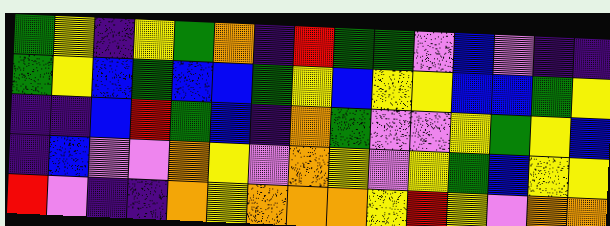[["green", "yellow", "indigo", "yellow", "green", "orange", "indigo", "red", "green", "green", "violet", "blue", "violet", "indigo", "indigo"], ["green", "yellow", "blue", "green", "blue", "blue", "green", "yellow", "blue", "yellow", "yellow", "blue", "blue", "green", "yellow"], ["indigo", "indigo", "blue", "red", "green", "blue", "indigo", "orange", "green", "violet", "violet", "yellow", "green", "yellow", "blue"], ["indigo", "blue", "violet", "violet", "orange", "yellow", "violet", "orange", "yellow", "violet", "yellow", "green", "blue", "yellow", "yellow"], ["red", "violet", "indigo", "indigo", "orange", "yellow", "orange", "orange", "orange", "yellow", "red", "yellow", "violet", "orange", "orange"]]